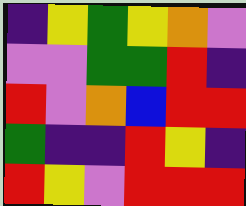[["indigo", "yellow", "green", "yellow", "orange", "violet"], ["violet", "violet", "green", "green", "red", "indigo"], ["red", "violet", "orange", "blue", "red", "red"], ["green", "indigo", "indigo", "red", "yellow", "indigo"], ["red", "yellow", "violet", "red", "red", "red"]]